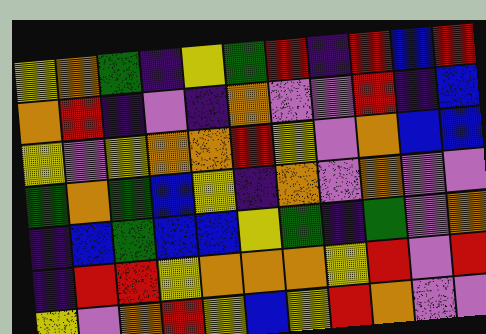[["yellow", "orange", "green", "indigo", "yellow", "green", "red", "indigo", "red", "blue", "red"], ["orange", "red", "indigo", "violet", "indigo", "orange", "violet", "violet", "red", "indigo", "blue"], ["yellow", "violet", "yellow", "orange", "orange", "red", "yellow", "violet", "orange", "blue", "blue"], ["green", "orange", "green", "blue", "yellow", "indigo", "orange", "violet", "orange", "violet", "violet"], ["indigo", "blue", "green", "blue", "blue", "yellow", "green", "indigo", "green", "violet", "orange"], ["indigo", "red", "red", "yellow", "orange", "orange", "orange", "yellow", "red", "violet", "red"], ["yellow", "violet", "orange", "red", "yellow", "blue", "yellow", "red", "orange", "violet", "violet"]]